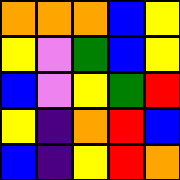[["orange", "orange", "orange", "blue", "yellow"], ["yellow", "violet", "green", "blue", "yellow"], ["blue", "violet", "yellow", "green", "red"], ["yellow", "indigo", "orange", "red", "blue"], ["blue", "indigo", "yellow", "red", "orange"]]